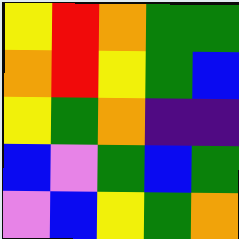[["yellow", "red", "orange", "green", "green"], ["orange", "red", "yellow", "green", "blue"], ["yellow", "green", "orange", "indigo", "indigo"], ["blue", "violet", "green", "blue", "green"], ["violet", "blue", "yellow", "green", "orange"]]